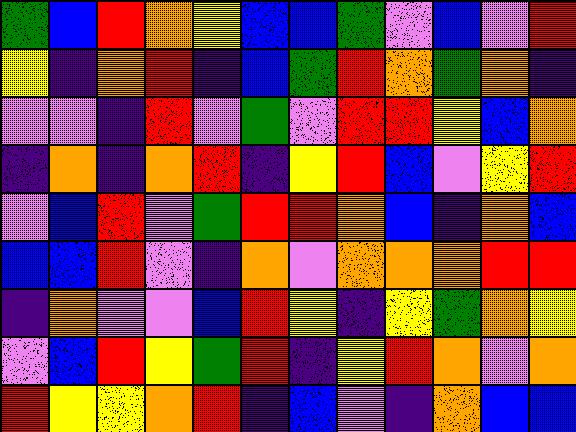[["green", "blue", "red", "orange", "yellow", "blue", "blue", "green", "violet", "blue", "violet", "red"], ["yellow", "indigo", "orange", "red", "indigo", "blue", "green", "red", "orange", "green", "orange", "indigo"], ["violet", "violet", "indigo", "red", "violet", "green", "violet", "red", "red", "yellow", "blue", "orange"], ["indigo", "orange", "indigo", "orange", "red", "indigo", "yellow", "red", "blue", "violet", "yellow", "red"], ["violet", "blue", "red", "violet", "green", "red", "red", "orange", "blue", "indigo", "orange", "blue"], ["blue", "blue", "red", "violet", "indigo", "orange", "violet", "orange", "orange", "orange", "red", "red"], ["indigo", "orange", "violet", "violet", "blue", "red", "yellow", "indigo", "yellow", "green", "orange", "yellow"], ["violet", "blue", "red", "yellow", "green", "red", "indigo", "yellow", "red", "orange", "violet", "orange"], ["red", "yellow", "yellow", "orange", "red", "indigo", "blue", "violet", "indigo", "orange", "blue", "blue"]]